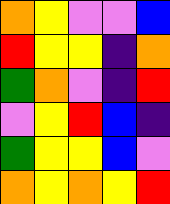[["orange", "yellow", "violet", "violet", "blue"], ["red", "yellow", "yellow", "indigo", "orange"], ["green", "orange", "violet", "indigo", "red"], ["violet", "yellow", "red", "blue", "indigo"], ["green", "yellow", "yellow", "blue", "violet"], ["orange", "yellow", "orange", "yellow", "red"]]